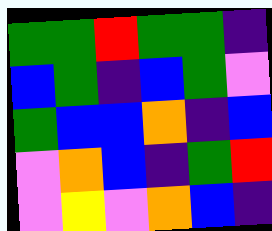[["green", "green", "red", "green", "green", "indigo"], ["blue", "green", "indigo", "blue", "green", "violet"], ["green", "blue", "blue", "orange", "indigo", "blue"], ["violet", "orange", "blue", "indigo", "green", "red"], ["violet", "yellow", "violet", "orange", "blue", "indigo"]]